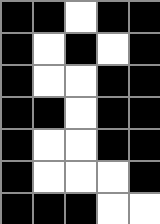[["black", "black", "white", "black", "black"], ["black", "white", "black", "white", "black"], ["black", "white", "white", "black", "black"], ["black", "black", "white", "black", "black"], ["black", "white", "white", "black", "black"], ["black", "white", "white", "white", "black"], ["black", "black", "black", "white", "white"]]